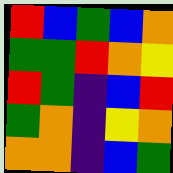[["red", "blue", "green", "blue", "orange"], ["green", "green", "red", "orange", "yellow"], ["red", "green", "indigo", "blue", "red"], ["green", "orange", "indigo", "yellow", "orange"], ["orange", "orange", "indigo", "blue", "green"]]